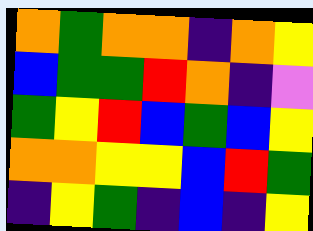[["orange", "green", "orange", "orange", "indigo", "orange", "yellow"], ["blue", "green", "green", "red", "orange", "indigo", "violet"], ["green", "yellow", "red", "blue", "green", "blue", "yellow"], ["orange", "orange", "yellow", "yellow", "blue", "red", "green"], ["indigo", "yellow", "green", "indigo", "blue", "indigo", "yellow"]]